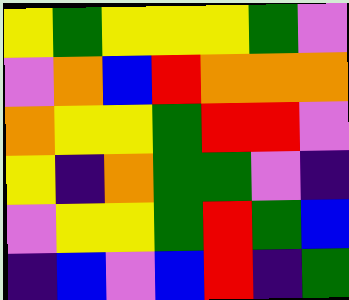[["yellow", "green", "yellow", "yellow", "yellow", "green", "violet"], ["violet", "orange", "blue", "red", "orange", "orange", "orange"], ["orange", "yellow", "yellow", "green", "red", "red", "violet"], ["yellow", "indigo", "orange", "green", "green", "violet", "indigo"], ["violet", "yellow", "yellow", "green", "red", "green", "blue"], ["indigo", "blue", "violet", "blue", "red", "indigo", "green"]]